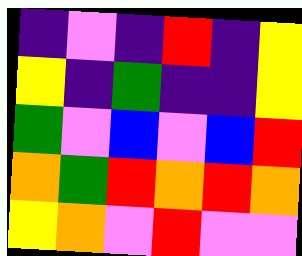[["indigo", "violet", "indigo", "red", "indigo", "yellow"], ["yellow", "indigo", "green", "indigo", "indigo", "yellow"], ["green", "violet", "blue", "violet", "blue", "red"], ["orange", "green", "red", "orange", "red", "orange"], ["yellow", "orange", "violet", "red", "violet", "violet"]]